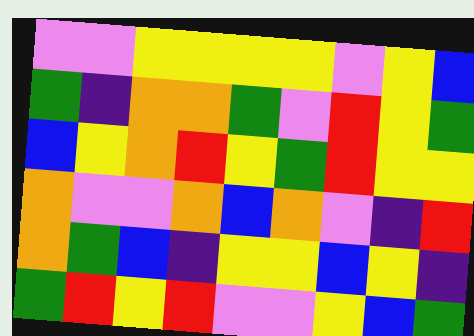[["violet", "violet", "yellow", "yellow", "yellow", "yellow", "violet", "yellow", "blue"], ["green", "indigo", "orange", "orange", "green", "violet", "red", "yellow", "green"], ["blue", "yellow", "orange", "red", "yellow", "green", "red", "yellow", "yellow"], ["orange", "violet", "violet", "orange", "blue", "orange", "violet", "indigo", "red"], ["orange", "green", "blue", "indigo", "yellow", "yellow", "blue", "yellow", "indigo"], ["green", "red", "yellow", "red", "violet", "violet", "yellow", "blue", "green"]]